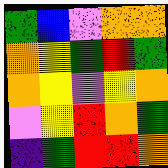[["green", "blue", "violet", "orange", "orange"], ["orange", "yellow", "green", "red", "green"], ["orange", "yellow", "violet", "yellow", "orange"], ["violet", "yellow", "red", "orange", "green"], ["indigo", "green", "red", "red", "orange"]]